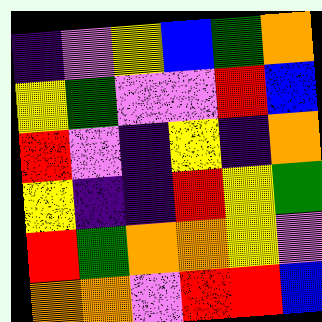[["indigo", "violet", "yellow", "blue", "green", "orange"], ["yellow", "green", "violet", "violet", "red", "blue"], ["red", "violet", "indigo", "yellow", "indigo", "orange"], ["yellow", "indigo", "indigo", "red", "yellow", "green"], ["red", "green", "orange", "orange", "yellow", "violet"], ["orange", "orange", "violet", "red", "red", "blue"]]